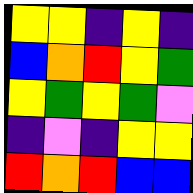[["yellow", "yellow", "indigo", "yellow", "indigo"], ["blue", "orange", "red", "yellow", "green"], ["yellow", "green", "yellow", "green", "violet"], ["indigo", "violet", "indigo", "yellow", "yellow"], ["red", "orange", "red", "blue", "blue"]]